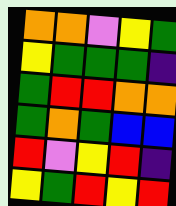[["orange", "orange", "violet", "yellow", "green"], ["yellow", "green", "green", "green", "indigo"], ["green", "red", "red", "orange", "orange"], ["green", "orange", "green", "blue", "blue"], ["red", "violet", "yellow", "red", "indigo"], ["yellow", "green", "red", "yellow", "red"]]